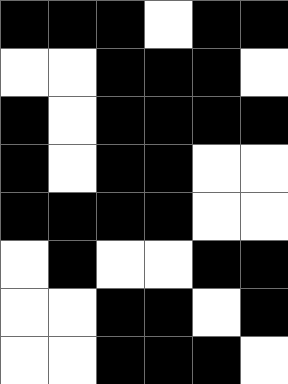[["black", "black", "black", "white", "black", "black"], ["white", "white", "black", "black", "black", "white"], ["black", "white", "black", "black", "black", "black"], ["black", "white", "black", "black", "white", "white"], ["black", "black", "black", "black", "white", "white"], ["white", "black", "white", "white", "black", "black"], ["white", "white", "black", "black", "white", "black"], ["white", "white", "black", "black", "black", "white"]]